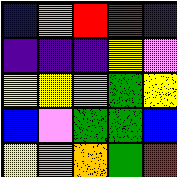[["blue", "orange", "red", "red", "indigo"], ["indigo", "indigo", "indigo", "yellow", "violet"], ["yellow", "yellow", "violet", "green", "yellow"], ["blue", "violet", "green", "green", "blue"], ["yellow", "orange", "orange", "green", "red"]]